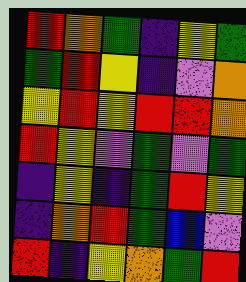[["red", "orange", "green", "indigo", "yellow", "green"], ["green", "red", "yellow", "indigo", "violet", "orange"], ["yellow", "red", "yellow", "red", "red", "orange"], ["red", "yellow", "violet", "green", "violet", "green"], ["indigo", "yellow", "indigo", "green", "red", "yellow"], ["indigo", "orange", "red", "green", "blue", "violet"], ["red", "indigo", "yellow", "orange", "green", "red"]]